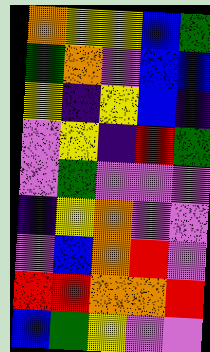[["orange", "yellow", "yellow", "blue", "green"], ["green", "orange", "violet", "blue", "blue"], ["yellow", "indigo", "yellow", "blue", "indigo"], ["violet", "yellow", "indigo", "red", "green"], ["violet", "green", "violet", "violet", "violet"], ["indigo", "yellow", "orange", "violet", "violet"], ["violet", "blue", "orange", "red", "violet"], ["red", "red", "orange", "orange", "red"], ["blue", "green", "yellow", "violet", "violet"]]